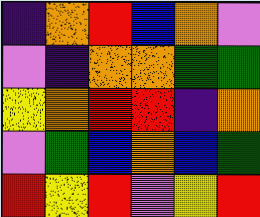[["indigo", "orange", "red", "blue", "orange", "violet"], ["violet", "indigo", "orange", "orange", "green", "green"], ["yellow", "orange", "red", "red", "indigo", "orange"], ["violet", "green", "blue", "orange", "blue", "green"], ["red", "yellow", "red", "violet", "yellow", "red"]]